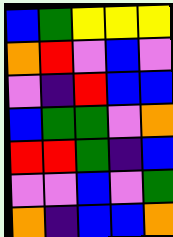[["blue", "green", "yellow", "yellow", "yellow"], ["orange", "red", "violet", "blue", "violet"], ["violet", "indigo", "red", "blue", "blue"], ["blue", "green", "green", "violet", "orange"], ["red", "red", "green", "indigo", "blue"], ["violet", "violet", "blue", "violet", "green"], ["orange", "indigo", "blue", "blue", "orange"]]